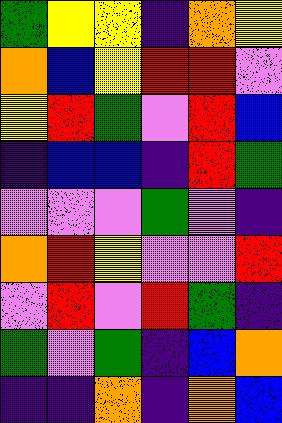[["green", "yellow", "yellow", "indigo", "orange", "yellow"], ["orange", "blue", "yellow", "red", "red", "violet"], ["yellow", "red", "green", "violet", "red", "blue"], ["indigo", "blue", "blue", "indigo", "red", "green"], ["violet", "violet", "violet", "green", "violet", "indigo"], ["orange", "red", "yellow", "violet", "violet", "red"], ["violet", "red", "violet", "red", "green", "indigo"], ["green", "violet", "green", "indigo", "blue", "orange"], ["indigo", "indigo", "orange", "indigo", "orange", "blue"]]